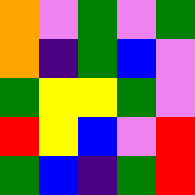[["orange", "violet", "green", "violet", "green"], ["orange", "indigo", "green", "blue", "violet"], ["green", "yellow", "yellow", "green", "violet"], ["red", "yellow", "blue", "violet", "red"], ["green", "blue", "indigo", "green", "red"]]